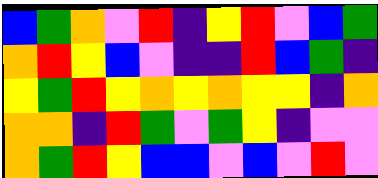[["blue", "green", "orange", "violet", "red", "indigo", "yellow", "red", "violet", "blue", "green"], ["orange", "red", "yellow", "blue", "violet", "indigo", "indigo", "red", "blue", "green", "indigo"], ["yellow", "green", "red", "yellow", "orange", "yellow", "orange", "yellow", "yellow", "indigo", "orange"], ["orange", "orange", "indigo", "red", "green", "violet", "green", "yellow", "indigo", "violet", "violet"], ["orange", "green", "red", "yellow", "blue", "blue", "violet", "blue", "violet", "red", "violet"]]